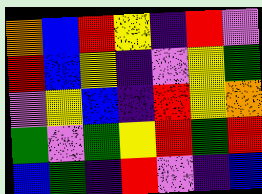[["orange", "blue", "red", "yellow", "indigo", "red", "violet"], ["red", "blue", "yellow", "indigo", "violet", "yellow", "green"], ["violet", "yellow", "blue", "indigo", "red", "yellow", "orange"], ["green", "violet", "green", "yellow", "red", "green", "red"], ["blue", "green", "indigo", "red", "violet", "indigo", "blue"]]